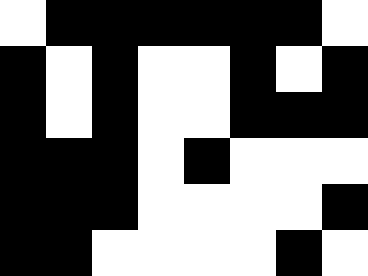[["white", "black", "black", "black", "black", "black", "black", "white"], ["black", "white", "black", "white", "white", "black", "white", "black"], ["black", "white", "black", "white", "white", "black", "black", "black"], ["black", "black", "black", "white", "black", "white", "white", "white"], ["black", "black", "black", "white", "white", "white", "white", "black"], ["black", "black", "white", "white", "white", "white", "black", "white"]]